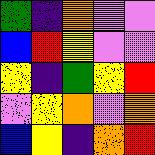[["green", "indigo", "orange", "violet", "violet"], ["blue", "red", "yellow", "violet", "violet"], ["yellow", "indigo", "green", "yellow", "red"], ["violet", "yellow", "orange", "violet", "orange"], ["blue", "yellow", "indigo", "orange", "red"]]